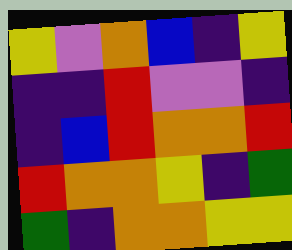[["yellow", "violet", "orange", "blue", "indigo", "yellow"], ["indigo", "indigo", "red", "violet", "violet", "indigo"], ["indigo", "blue", "red", "orange", "orange", "red"], ["red", "orange", "orange", "yellow", "indigo", "green"], ["green", "indigo", "orange", "orange", "yellow", "yellow"]]